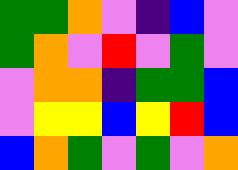[["green", "green", "orange", "violet", "indigo", "blue", "violet"], ["green", "orange", "violet", "red", "violet", "green", "violet"], ["violet", "orange", "orange", "indigo", "green", "green", "blue"], ["violet", "yellow", "yellow", "blue", "yellow", "red", "blue"], ["blue", "orange", "green", "violet", "green", "violet", "orange"]]